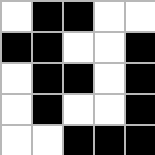[["white", "black", "black", "white", "white"], ["black", "black", "white", "white", "black"], ["white", "black", "black", "white", "black"], ["white", "black", "white", "white", "black"], ["white", "white", "black", "black", "black"]]